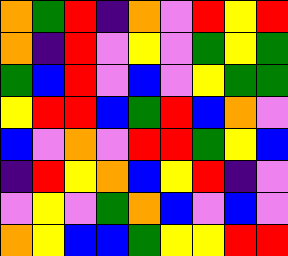[["orange", "green", "red", "indigo", "orange", "violet", "red", "yellow", "red"], ["orange", "indigo", "red", "violet", "yellow", "violet", "green", "yellow", "green"], ["green", "blue", "red", "violet", "blue", "violet", "yellow", "green", "green"], ["yellow", "red", "red", "blue", "green", "red", "blue", "orange", "violet"], ["blue", "violet", "orange", "violet", "red", "red", "green", "yellow", "blue"], ["indigo", "red", "yellow", "orange", "blue", "yellow", "red", "indigo", "violet"], ["violet", "yellow", "violet", "green", "orange", "blue", "violet", "blue", "violet"], ["orange", "yellow", "blue", "blue", "green", "yellow", "yellow", "red", "red"]]